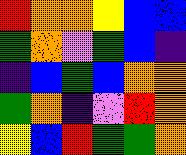[["red", "orange", "orange", "yellow", "blue", "blue"], ["green", "orange", "violet", "green", "blue", "indigo"], ["indigo", "blue", "green", "blue", "orange", "orange"], ["green", "orange", "indigo", "violet", "red", "orange"], ["yellow", "blue", "red", "green", "green", "orange"]]